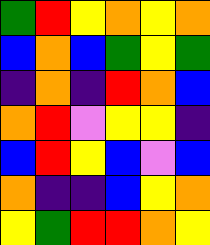[["green", "red", "yellow", "orange", "yellow", "orange"], ["blue", "orange", "blue", "green", "yellow", "green"], ["indigo", "orange", "indigo", "red", "orange", "blue"], ["orange", "red", "violet", "yellow", "yellow", "indigo"], ["blue", "red", "yellow", "blue", "violet", "blue"], ["orange", "indigo", "indigo", "blue", "yellow", "orange"], ["yellow", "green", "red", "red", "orange", "yellow"]]